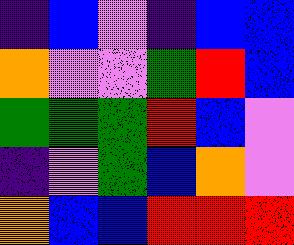[["indigo", "blue", "violet", "indigo", "blue", "blue"], ["orange", "violet", "violet", "green", "red", "blue"], ["green", "green", "green", "red", "blue", "violet"], ["indigo", "violet", "green", "blue", "orange", "violet"], ["orange", "blue", "blue", "red", "red", "red"]]